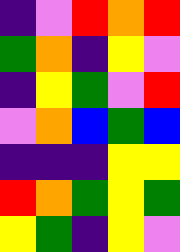[["indigo", "violet", "red", "orange", "red"], ["green", "orange", "indigo", "yellow", "violet"], ["indigo", "yellow", "green", "violet", "red"], ["violet", "orange", "blue", "green", "blue"], ["indigo", "indigo", "indigo", "yellow", "yellow"], ["red", "orange", "green", "yellow", "green"], ["yellow", "green", "indigo", "yellow", "violet"]]